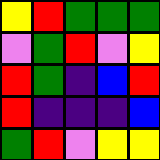[["yellow", "red", "green", "green", "green"], ["violet", "green", "red", "violet", "yellow"], ["red", "green", "indigo", "blue", "red"], ["red", "indigo", "indigo", "indigo", "blue"], ["green", "red", "violet", "yellow", "yellow"]]